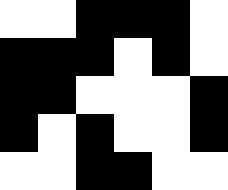[["white", "white", "black", "black", "black", "white"], ["black", "black", "black", "white", "black", "white"], ["black", "black", "white", "white", "white", "black"], ["black", "white", "black", "white", "white", "black"], ["white", "white", "black", "black", "white", "white"]]